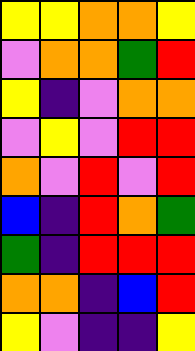[["yellow", "yellow", "orange", "orange", "yellow"], ["violet", "orange", "orange", "green", "red"], ["yellow", "indigo", "violet", "orange", "orange"], ["violet", "yellow", "violet", "red", "red"], ["orange", "violet", "red", "violet", "red"], ["blue", "indigo", "red", "orange", "green"], ["green", "indigo", "red", "red", "red"], ["orange", "orange", "indigo", "blue", "red"], ["yellow", "violet", "indigo", "indigo", "yellow"]]